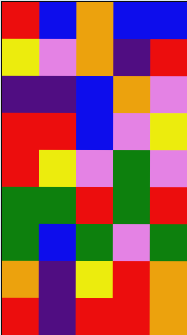[["red", "blue", "orange", "blue", "blue"], ["yellow", "violet", "orange", "indigo", "red"], ["indigo", "indigo", "blue", "orange", "violet"], ["red", "red", "blue", "violet", "yellow"], ["red", "yellow", "violet", "green", "violet"], ["green", "green", "red", "green", "red"], ["green", "blue", "green", "violet", "green"], ["orange", "indigo", "yellow", "red", "orange"], ["red", "indigo", "red", "red", "orange"]]